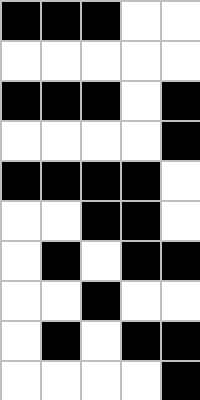[["black", "black", "black", "white", "white"], ["white", "white", "white", "white", "white"], ["black", "black", "black", "white", "black"], ["white", "white", "white", "white", "black"], ["black", "black", "black", "black", "white"], ["white", "white", "black", "black", "white"], ["white", "black", "white", "black", "black"], ["white", "white", "black", "white", "white"], ["white", "black", "white", "black", "black"], ["white", "white", "white", "white", "black"]]